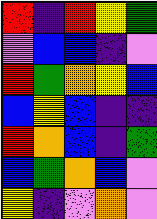[["red", "indigo", "red", "yellow", "green"], ["violet", "blue", "blue", "indigo", "violet"], ["red", "green", "orange", "yellow", "blue"], ["blue", "yellow", "blue", "indigo", "indigo"], ["red", "orange", "blue", "indigo", "green"], ["blue", "green", "orange", "blue", "violet"], ["yellow", "indigo", "violet", "orange", "violet"]]